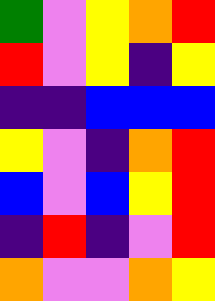[["green", "violet", "yellow", "orange", "red"], ["red", "violet", "yellow", "indigo", "yellow"], ["indigo", "indigo", "blue", "blue", "blue"], ["yellow", "violet", "indigo", "orange", "red"], ["blue", "violet", "blue", "yellow", "red"], ["indigo", "red", "indigo", "violet", "red"], ["orange", "violet", "violet", "orange", "yellow"]]